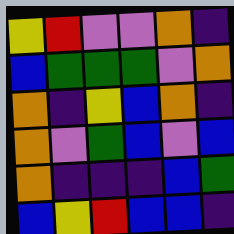[["yellow", "red", "violet", "violet", "orange", "indigo"], ["blue", "green", "green", "green", "violet", "orange"], ["orange", "indigo", "yellow", "blue", "orange", "indigo"], ["orange", "violet", "green", "blue", "violet", "blue"], ["orange", "indigo", "indigo", "indigo", "blue", "green"], ["blue", "yellow", "red", "blue", "blue", "indigo"]]